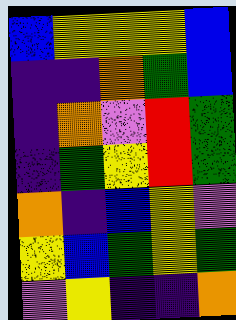[["blue", "yellow", "yellow", "yellow", "blue"], ["indigo", "indigo", "orange", "green", "blue"], ["indigo", "orange", "violet", "red", "green"], ["indigo", "green", "yellow", "red", "green"], ["orange", "indigo", "blue", "yellow", "violet"], ["yellow", "blue", "green", "yellow", "green"], ["violet", "yellow", "indigo", "indigo", "orange"]]